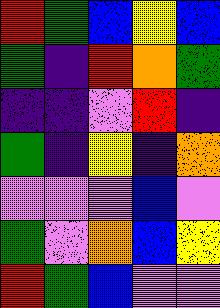[["red", "green", "blue", "yellow", "blue"], ["green", "indigo", "red", "orange", "green"], ["indigo", "indigo", "violet", "red", "indigo"], ["green", "indigo", "yellow", "indigo", "orange"], ["violet", "violet", "violet", "blue", "violet"], ["green", "violet", "orange", "blue", "yellow"], ["red", "green", "blue", "violet", "violet"]]